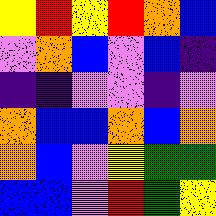[["yellow", "red", "yellow", "red", "orange", "blue"], ["violet", "orange", "blue", "violet", "blue", "indigo"], ["indigo", "indigo", "violet", "violet", "indigo", "violet"], ["orange", "blue", "blue", "orange", "blue", "orange"], ["orange", "blue", "violet", "yellow", "green", "green"], ["blue", "blue", "violet", "red", "green", "yellow"]]